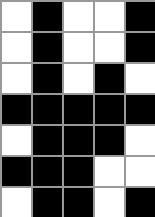[["white", "black", "white", "white", "black"], ["white", "black", "white", "white", "black"], ["white", "black", "white", "black", "white"], ["black", "black", "black", "black", "black"], ["white", "black", "black", "black", "white"], ["black", "black", "black", "white", "white"], ["white", "black", "black", "white", "black"]]